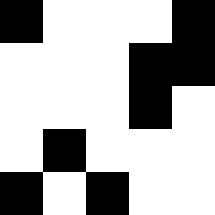[["black", "white", "white", "white", "black"], ["white", "white", "white", "black", "black"], ["white", "white", "white", "black", "white"], ["white", "black", "white", "white", "white"], ["black", "white", "black", "white", "white"]]